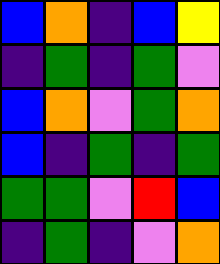[["blue", "orange", "indigo", "blue", "yellow"], ["indigo", "green", "indigo", "green", "violet"], ["blue", "orange", "violet", "green", "orange"], ["blue", "indigo", "green", "indigo", "green"], ["green", "green", "violet", "red", "blue"], ["indigo", "green", "indigo", "violet", "orange"]]